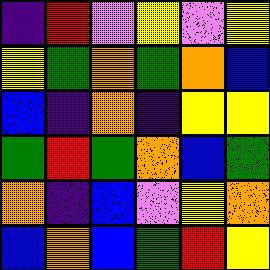[["indigo", "red", "violet", "yellow", "violet", "yellow"], ["yellow", "green", "orange", "green", "orange", "blue"], ["blue", "indigo", "orange", "indigo", "yellow", "yellow"], ["green", "red", "green", "orange", "blue", "green"], ["orange", "indigo", "blue", "violet", "yellow", "orange"], ["blue", "orange", "blue", "green", "red", "yellow"]]